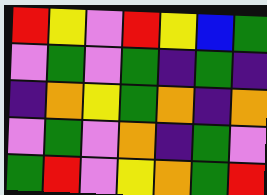[["red", "yellow", "violet", "red", "yellow", "blue", "green"], ["violet", "green", "violet", "green", "indigo", "green", "indigo"], ["indigo", "orange", "yellow", "green", "orange", "indigo", "orange"], ["violet", "green", "violet", "orange", "indigo", "green", "violet"], ["green", "red", "violet", "yellow", "orange", "green", "red"]]